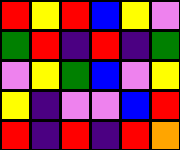[["red", "yellow", "red", "blue", "yellow", "violet"], ["green", "red", "indigo", "red", "indigo", "green"], ["violet", "yellow", "green", "blue", "violet", "yellow"], ["yellow", "indigo", "violet", "violet", "blue", "red"], ["red", "indigo", "red", "indigo", "red", "orange"]]